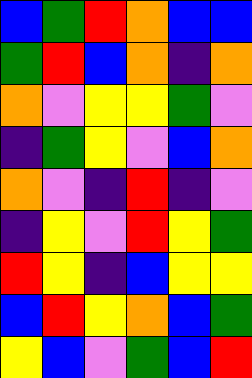[["blue", "green", "red", "orange", "blue", "blue"], ["green", "red", "blue", "orange", "indigo", "orange"], ["orange", "violet", "yellow", "yellow", "green", "violet"], ["indigo", "green", "yellow", "violet", "blue", "orange"], ["orange", "violet", "indigo", "red", "indigo", "violet"], ["indigo", "yellow", "violet", "red", "yellow", "green"], ["red", "yellow", "indigo", "blue", "yellow", "yellow"], ["blue", "red", "yellow", "orange", "blue", "green"], ["yellow", "blue", "violet", "green", "blue", "red"]]